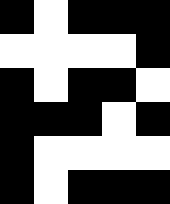[["black", "white", "black", "black", "black"], ["white", "white", "white", "white", "black"], ["black", "white", "black", "black", "white"], ["black", "black", "black", "white", "black"], ["black", "white", "white", "white", "white"], ["black", "white", "black", "black", "black"]]